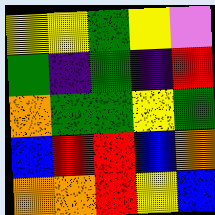[["yellow", "yellow", "green", "yellow", "violet"], ["green", "indigo", "green", "indigo", "red"], ["orange", "green", "green", "yellow", "green"], ["blue", "red", "red", "blue", "orange"], ["orange", "orange", "red", "yellow", "blue"]]